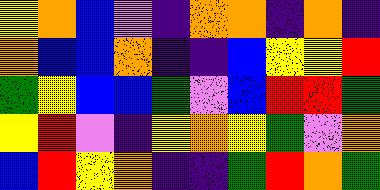[["yellow", "orange", "blue", "violet", "indigo", "orange", "orange", "indigo", "orange", "indigo"], ["orange", "blue", "blue", "orange", "indigo", "indigo", "blue", "yellow", "yellow", "red"], ["green", "yellow", "blue", "blue", "green", "violet", "blue", "red", "red", "green"], ["yellow", "red", "violet", "indigo", "yellow", "orange", "yellow", "green", "violet", "orange"], ["blue", "red", "yellow", "orange", "indigo", "indigo", "green", "red", "orange", "green"]]